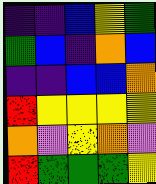[["indigo", "indigo", "blue", "yellow", "green"], ["green", "blue", "indigo", "orange", "blue"], ["indigo", "indigo", "blue", "blue", "orange"], ["red", "yellow", "yellow", "yellow", "yellow"], ["orange", "violet", "yellow", "orange", "violet"], ["red", "green", "green", "green", "yellow"]]